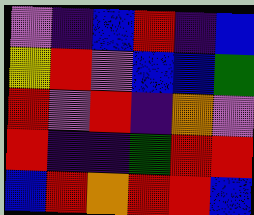[["violet", "indigo", "blue", "red", "indigo", "blue"], ["yellow", "red", "violet", "blue", "blue", "green"], ["red", "violet", "red", "indigo", "orange", "violet"], ["red", "indigo", "indigo", "green", "red", "red"], ["blue", "red", "orange", "red", "red", "blue"]]